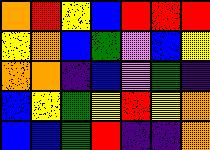[["orange", "red", "yellow", "blue", "red", "red", "red"], ["yellow", "orange", "blue", "green", "violet", "blue", "yellow"], ["orange", "orange", "indigo", "blue", "violet", "green", "indigo"], ["blue", "yellow", "green", "yellow", "red", "yellow", "orange"], ["blue", "blue", "green", "red", "indigo", "indigo", "orange"]]